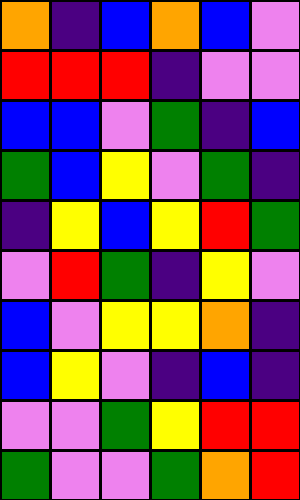[["orange", "indigo", "blue", "orange", "blue", "violet"], ["red", "red", "red", "indigo", "violet", "violet"], ["blue", "blue", "violet", "green", "indigo", "blue"], ["green", "blue", "yellow", "violet", "green", "indigo"], ["indigo", "yellow", "blue", "yellow", "red", "green"], ["violet", "red", "green", "indigo", "yellow", "violet"], ["blue", "violet", "yellow", "yellow", "orange", "indigo"], ["blue", "yellow", "violet", "indigo", "blue", "indigo"], ["violet", "violet", "green", "yellow", "red", "red"], ["green", "violet", "violet", "green", "orange", "red"]]